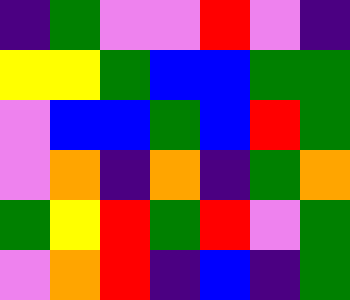[["indigo", "green", "violet", "violet", "red", "violet", "indigo"], ["yellow", "yellow", "green", "blue", "blue", "green", "green"], ["violet", "blue", "blue", "green", "blue", "red", "green"], ["violet", "orange", "indigo", "orange", "indigo", "green", "orange"], ["green", "yellow", "red", "green", "red", "violet", "green"], ["violet", "orange", "red", "indigo", "blue", "indigo", "green"]]